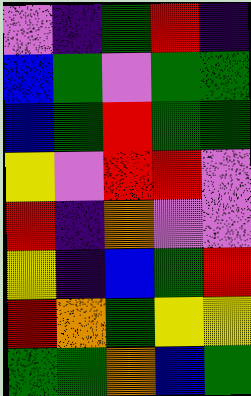[["violet", "indigo", "green", "red", "indigo"], ["blue", "green", "violet", "green", "green"], ["blue", "green", "red", "green", "green"], ["yellow", "violet", "red", "red", "violet"], ["red", "indigo", "orange", "violet", "violet"], ["yellow", "indigo", "blue", "green", "red"], ["red", "orange", "green", "yellow", "yellow"], ["green", "green", "orange", "blue", "green"]]